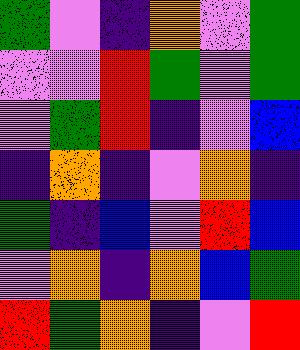[["green", "violet", "indigo", "orange", "violet", "green"], ["violet", "violet", "red", "green", "violet", "green"], ["violet", "green", "red", "indigo", "violet", "blue"], ["indigo", "orange", "indigo", "violet", "orange", "indigo"], ["green", "indigo", "blue", "violet", "red", "blue"], ["violet", "orange", "indigo", "orange", "blue", "green"], ["red", "green", "orange", "indigo", "violet", "red"]]